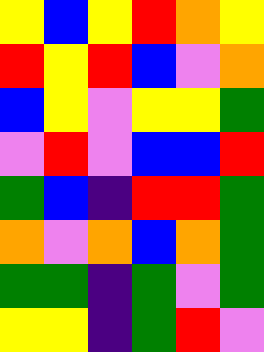[["yellow", "blue", "yellow", "red", "orange", "yellow"], ["red", "yellow", "red", "blue", "violet", "orange"], ["blue", "yellow", "violet", "yellow", "yellow", "green"], ["violet", "red", "violet", "blue", "blue", "red"], ["green", "blue", "indigo", "red", "red", "green"], ["orange", "violet", "orange", "blue", "orange", "green"], ["green", "green", "indigo", "green", "violet", "green"], ["yellow", "yellow", "indigo", "green", "red", "violet"]]